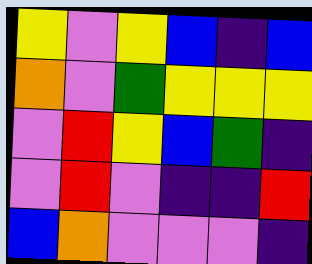[["yellow", "violet", "yellow", "blue", "indigo", "blue"], ["orange", "violet", "green", "yellow", "yellow", "yellow"], ["violet", "red", "yellow", "blue", "green", "indigo"], ["violet", "red", "violet", "indigo", "indigo", "red"], ["blue", "orange", "violet", "violet", "violet", "indigo"]]